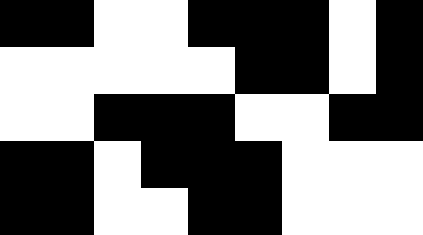[["black", "black", "white", "white", "black", "black", "black", "white", "black"], ["white", "white", "white", "white", "white", "black", "black", "white", "black"], ["white", "white", "black", "black", "black", "white", "white", "black", "black"], ["black", "black", "white", "black", "black", "black", "white", "white", "white"], ["black", "black", "white", "white", "black", "black", "white", "white", "white"]]